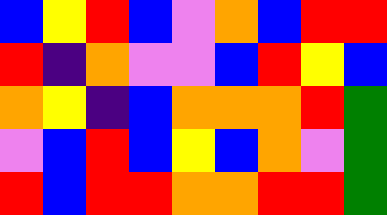[["blue", "yellow", "red", "blue", "violet", "orange", "blue", "red", "red"], ["red", "indigo", "orange", "violet", "violet", "blue", "red", "yellow", "blue"], ["orange", "yellow", "indigo", "blue", "orange", "orange", "orange", "red", "green"], ["violet", "blue", "red", "blue", "yellow", "blue", "orange", "violet", "green"], ["red", "blue", "red", "red", "orange", "orange", "red", "red", "green"]]